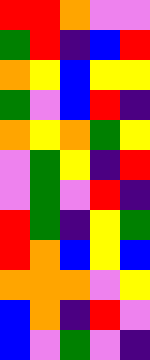[["red", "red", "orange", "violet", "violet"], ["green", "red", "indigo", "blue", "red"], ["orange", "yellow", "blue", "yellow", "yellow"], ["green", "violet", "blue", "red", "indigo"], ["orange", "yellow", "orange", "green", "yellow"], ["violet", "green", "yellow", "indigo", "red"], ["violet", "green", "violet", "red", "indigo"], ["red", "green", "indigo", "yellow", "green"], ["red", "orange", "blue", "yellow", "blue"], ["orange", "orange", "orange", "violet", "yellow"], ["blue", "orange", "indigo", "red", "violet"], ["blue", "violet", "green", "violet", "indigo"]]